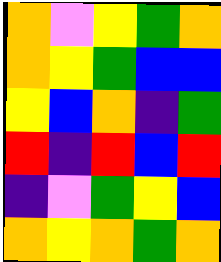[["orange", "violet", "yellow", "green", "orange"], ["orange", "yellow", "green", "blue", "blue"], ["yellow", "blue", "orange", "indigo", "green"], ["red", "indigo", "red", "blue", "red"], ["indigo", "violet", "green", "yellow", "blue"], ["orange", "yellow", "orange", "green", "orange"]]